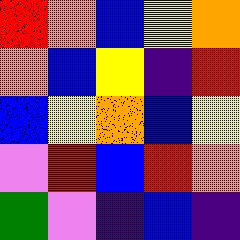[["red", "orange", "blue", "yellow", "orange"], ["orange", "blue", "yellow", "indigo", "red"], ["blue", "yellow", "orange", "blue", "yellow"], ["violet", "red", "blue", "red", "orange"], ["green", "violet", "indigo", "blue", "indigo"]]